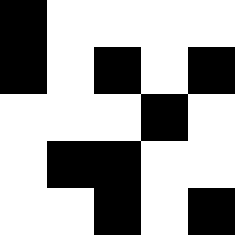[["black", "white", "white", "white", "white"], ["black", "white", "black", "white", "black"], ["white", "white", "white", "black", "white"], ["white", "black", "black", "white", "white"], ["white", "white", "black", "white", "black"]]